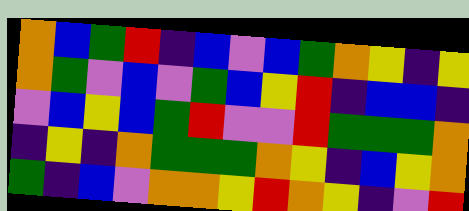[["orange", "blue", "green", "red", "indigo", "blue", "violet", "blue", "green", "orange", "yellow", "indigo", "yellow"], ["orange", "green", "violet", "blue", "violet", "green", "blue", "yellow", "red", "indigo", "blue", "blue", "indigo"], ["violet", "blue", "yellow", "blue", "green", "red", "violet", "violet", "red", "green", "green", "green", "orange"], ["indigo", "yellow", "indigo", "orange", "green", "green", "green", "orange", "yellow", "indigo", "blue", "yellow", "orange"], ["green", "indigo", "blue", "violet", "orange", "orange", "yellow", "red", "orange", "yellow", "indigo", "violet", "red"]]